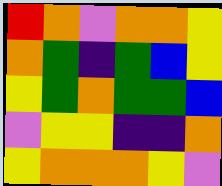[["red", "orange", "violet", "orange", "orange", "yellow"], ["orange", "green", "indigo", "green", "blue", "yellow"], ["yellow", "green", "orange", "green", "green", "blue"], ["violet", "yellow", "yellow", "indigo", "indigo", "orange"], ["yellow", "orange", "orange", "orange", "yellow", "violet"]]